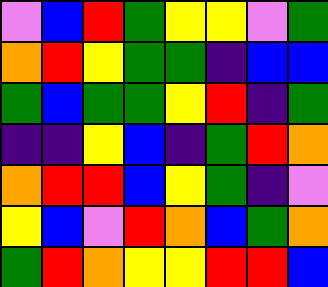[["violet", "blue", "red", "green", "yellow", "yellow", "violet", "green"], ["orange", "red", "yellow", "green", "green", "indigo", "blue", "blue"], ["green", "blue", "green", "green", "yellow", "red", "indigo", "green"], ["indigo", "indigo", "yellow", "blue", "indigo", "green", "red", "orange"], ["orange", "red", "red", "blue", "yellow", "green", "indigo", "violet"], ["yellow", "blue", "violet", "red", "orange", "blue", "green", "orange"], ["green", "red", "orange", "yellow", "yellow", "red", "red", "blue"]]